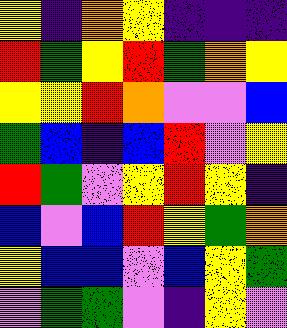[["yellow", "indigo", "orange", "yellow", "indigo", "indigo", "indigo"], ["red", "green", "yellow", "red", "green", "orange", "yellow"], ["yellow", "yellow", "red", "orange", "violet", "violet", "blue"], ["green", "blue", "indigo", "blue", "red", "violet", "yellow"], ["red", "green", "violet", "yellow", "red", "yellow", "indigo"], ["blue", "violet", "blue", "red", "yellow", "green", "orange"], ["yellow", "blue", "blue", "violet", "blue", "yellow", "green"], ["violet", "green", "green", "violet", "indigo", "yellow", "violet"]]